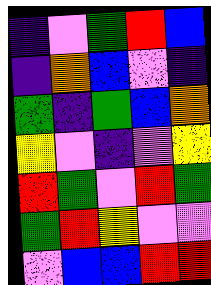[["indigo", "violet", "green", "red", "blue"], ["indigo", "orange", "blue", "violet", "indigo"], ["green", "indigo", "green", "blue", "orange"], ["yellow", "violet", "indigo", "violet", "yellow"], ["red", "green", "violet", "red", "green"], ["green", "red", "yellow", "violet", "violet"], ["violet", "blue", "blue", "red", "red"]]